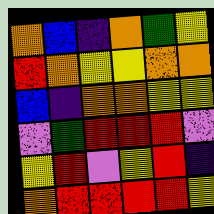[["orange", "blue", "indigo", "orange", "green", "yellow"], ["red", "orange", "yellow", "yellow", "orange", "orange"], ["blue", "indigo", "orange", "orange", "yellow", "yellow"], ["violet", "green", "red", "red", "red", "violet"], ["yellow", "red", "violet", "yellow", "red", "indigo"], ["orange", "red", "red", "red", "red", "yellow"]]